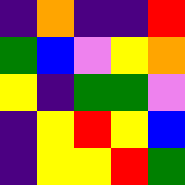[["indigo", "orange", "indigo", "indigo", "red"], ["green", "blue", "violet", "yellow", "orange"], ["yellow", "indigo", "green", "green", "violet"], ["indigo", "yellow", "red", "yellow", "blue"], ["indigo", "yellow", "yellow", "red", "green"]]